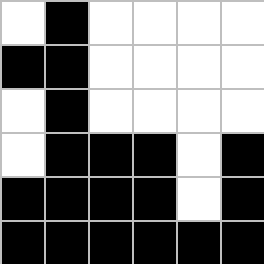[["white", "black", "white", "white", "white", "white"], ["black", "black", "white", "white", "white", "white"], ["white", "black", "white", "white", "white", "white"], ["white", "black", "black", "black", "white", "black"], ["black", "black", "black", "black", "white", "black"], ["black", "black", "black", "black", "black", "black"]]